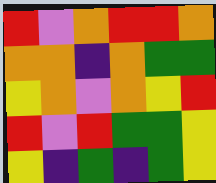[["red", "violet", "orange", "red", "red", "orange"], ["orange", "orange", "indigo", "orange", "green", "green"], ["yellow", "orange", "violet", "orange", "yellow", "red"], ["red", "violet", "red", "green", "green", "yellow"], ["yellow", "indigo", "green", "indigo", "green", "yellow"]]